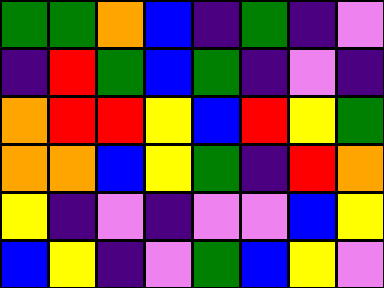[["green", "green", "orange", "blue", "indigo", "green", "indigo", "violet"], ["indigo", "red", "green", "blue", "green", "indigo", "violet", "indigo"], ["orange", "red", "red", "yellow", "blue", "red", "yellow", "green"], ["orange", "orange", "blue", "yellow", "green", "indigo", "red", "orange"], ["yellow", "indigo", "violet", "indigo", "violet", "violet", "blue", "yellow"], ["blue", "yellow", "indigo", "violet", "green", "blue", "yellow", "violet"]]